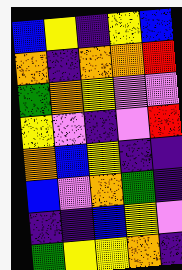[["blue", "yellow", "indigo", "yellow", "blue"], ["orange", "indigo", "orange", "orange", "red"], ["green", "orange", "yellow", "violet", "violet"], ["yellow", "violet", "indigo", "violet", "red"], ["orange", "blue", "yellow", "indigo", "indigo"], ["blue", "violet", "orange", "green", "indigo"], ["indigo", "indigo", "blue", "yellow", "violet"], ["green", "yellow", "yellow", "orange", "indigo"]]